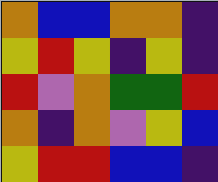[["orange", "blue", "blue", "orange", "orange", "indigo"], ["yellow", "red", "yellow", "indigo", "yellow", "indigo"], ["red", "violet", "orange", "green", "green", "red"], ["orange", "indigo", "orange", "violet", "yellow", "blue"], ["yellow", "red", "red", "blue", "blue", "indigo"]]